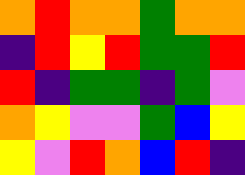[["orange", "red", "orange", "orange", "green", "orange", "orange"], ["indigo", "red", "yellow", "red", "green", "green", "red"], ["red", "indigo", "green", "green", "indigo", "green", "violet"], ["orange", "yellow", "violet", "violet", "green", "blue", "yellow"], ["yellow", "violet", "red", "orange", "blue", "red", "indigo"]]